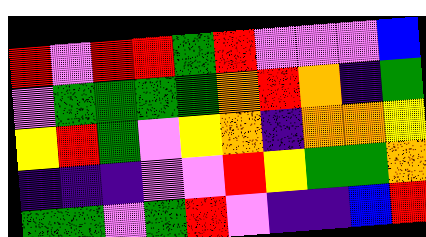[["red", "violet", "red", "red", "green", "red", "violet", "violet", "violet", "blue"], ["violet", "green", "green", "green", "green", "orange", "red", "orange", "indigo", "green"], ["yellow", "red", "green", "violet", "yellow", "orange", "indigo", "orange", "orange", "yellow"], ["indigo", "indigo", "indigo", "violet", "violet", "red", "yellow", "green", "green", "orange"], ["green", "green", "violet", "green", "red", "violet", "indigo", "indigo", "blue", "red"]]